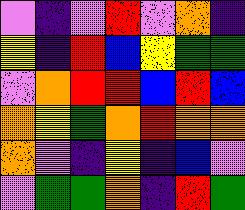[["violet", "indigo", "violet", "red", "violet", "orange", "indigo"], ["yellow", "indigo", "red", "blue", "yellow", "green", "green"], ["violet", "orange", "red", "red", "blue", "red", "blue"], ["orange", "yellow", "green", "orange", "red", "orange", "orange"], ["orange", "violet", "indigo", "yellow", "indigo", "blue", "violet"], ["violet", "green", "green", "orange", "indigo", "red", "green"]]